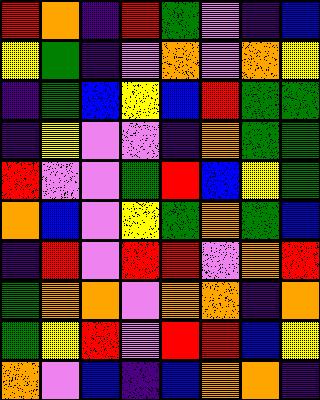[["red", "orange", "indigo", "red", "green", "violet", "indigo", "blue"], ["yellow", "green", "indigo", "violet", "orange", "violet", "orange", "yellow"], ["indigo", "green", "blue", "yellow", "blue", "red", "green", "green"], ["indigo", "yellow", "violet", "violet", "indigo", "orange", "green", "green"], ["red", "violet", "violet", "green", "red", "blue", "yellow", "green"], ["orange", "blue", "violet", "yellow", "green", "orange", "green", "blue"], ["indigo", "red", "violet", "red", "red", "violet", "orange", "red"], ["green", "orange", "orange", "violet", "orange", "orange", "indigo", "orange"], ["green", "yellow", "red", "violet", "red", "red", "blue", "yellow"], ["orange", "violet", "blue", "indigo", "blue", "orange", "orange", "indigo"]]